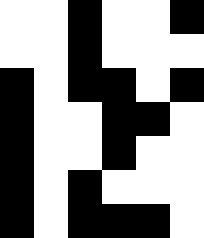[["white", "white", "black", "white", "white", "black"], ["white", "white", "black", "white", "white", "white"], ["black", "white", "black", "black", "white", "black"], ["black", "white", "white", "black", "black", "white"], ["black", "white", "white", "black", "white", "white"], ["black", "white", "black", "white", "white", "white"], ["black", "white", "black", "black", "black", "white"]]